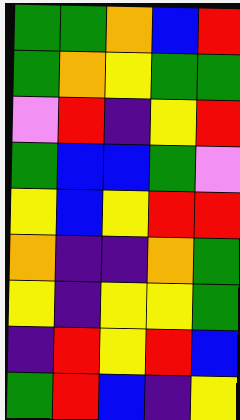[["green", "green", "orange", "blue", "red"], ["green", "orange", "yellow", "green", "green"], ["violet", "red", "indigo", "yellow", "red"], ["green", "blue", "blue", "green", "violet"], ["yellow", "blue", "yellow", "red", "red"], ["orange", "indigo", "indigo", "orange", "green"], ["yellow", "indigo", "yellow", "yellow", "green"], ["indigo", "red", "yellow", "red", "blue"], ["green", "red", "blue", "indigo", "yellow"]]